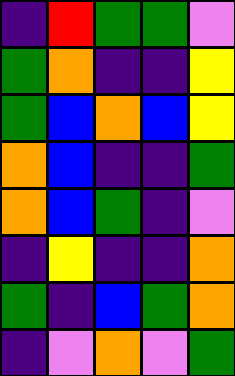[["indigo", "red", "green", "green", "violet"], ["green", "orange", "indigo", "indigo", "yellow"], ["green", "blue", "orange", "blue", "yellow"], ["orange", "blue", "indigo", "indigo", "green"], ["orange", "blue", "green", "indigo", "violet"], ["indigo", "yellow", "indigo", "indigo", "orange"], ["green", "indigo", "blue", "green", "orange"], ["indigo", "violet", "orange", "violet", "green"]]